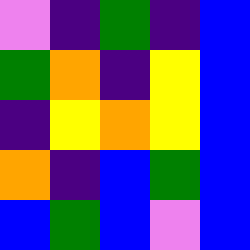[["violet", "indigo", "green", "indigo", "blue"], ["green", "orange", "indigo", "yellow", "blue"], ["indigo", "yellow", "orange", "yellow", "blue"], ["orange", "indigo", "blue", "green", "blue"], ["blue", "green", "blue", "violet", "blue"]]